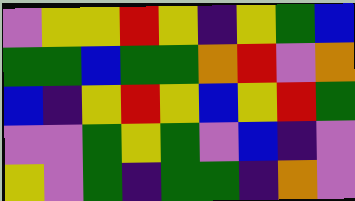[["violet", "yellow", "yellow", "red", "yellow", "indigo", "yellow", "green", "blue"], ["green", "green", "blue", "green", "green", "orange", "red", "violet", "orange"], ["blue", "indigo", "yellow", "red", "yellow", "blue", "yellow", "red", "green"], ["violet", "violet", "green", "yellow", "green", "violet", "blue", "indigo", "violet"], ["yellow", "violet", "green", "indigo", "green", "green", "indigo", "orange", "violet"]]